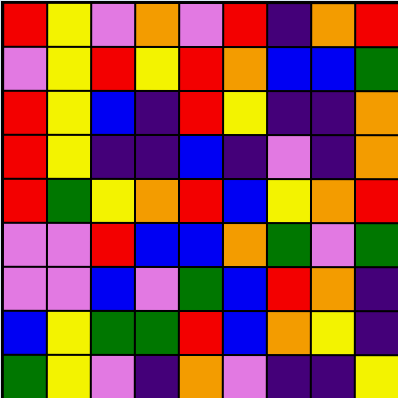[["red", "yellow", "violet", "orange", "violet", "red", "indigo", "orange", "red"], ["violet", "yellow", "red", "yellow", "red", "orange", "blue", "blue", "green"], ["red", "yellow", "blue", "indigo", "red", "yellow", "indigo", "indigo", "orange"], ["red", "yellow", "indigo", "indigo", "blue", "indigo", "violet", "indigo", "orange"], ["red", "green", "yellow", "orange", "red", "blue", "yellow", "orange", "red"], ["violet", "violet", "red", "blue", "blue", "orange", "green", "violet", "green"], ["violet", "violet", "blue", "violet", "green", "blue", "red", "orange", "indigo"], ["blue", "yellow", "green", "green", "red", "blue", "orange", "yellow", "indigo"], ["green", "yellow", "violet", "indigo", "orange", "violet", "indigo", "indigo", "yellow"]]